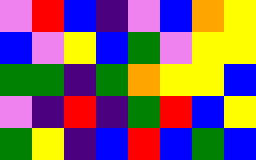[["violet", "red", "blue", "indigo", "violet", "blue", "orange", "yellow"], ["blue", "violet", "yellow", "blue", "green", "violet", "yellow", "yellow"], ["green", "green", "indigo", "green", "orange", "yellow", "yellow", "blue"], ["violet", "indigo", "red", "indigo", "green", "red", "blue", "yellow"], ["green", "yellow", "indigo", "blue", "red", "blue", "green", "blue"]]